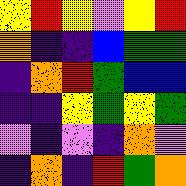[["yellow", "red", "yellow", "violet", "yellow", "red"], ["orange", "indigo", "indigo", "blue", "green", "green"], ["indigo", "orange", "red", "green", "blue", "blue"], ["indigo", "indigo", "yellow", "green", "yellow", "green"], ["violet", "indigo", "violet", "indigo", "orange", "violet"], ["indigo", "orange", "indigo", "red", "green", "orange"]]